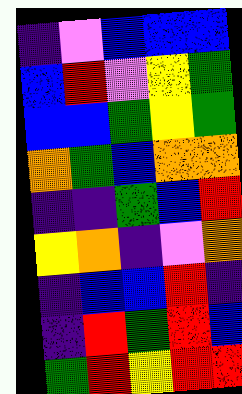[["indigo", "violet", "blue", "blue", "blue"], ["blue", "red", "violet", "yellow", "green"], ["blue", "blue", "green", "yellow", "green"], ["orange", "green", "blue", "orange", "orange"], ["indigo", "indigo", "green", "blue", "red"], ["yellow", "orange", "indigo", "violet", "orange"], ["indigo", "blue", "blue", "red", "indigo"], ["indigo", "red", "green", "red", "blue"], ["green", "red", "yellow", "red", "red"]]